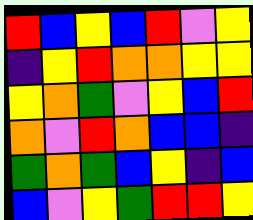[["red", "blue", "yellow", "blue", "red", "violet", "yellow"], ["indigo", "yellow", "red", "orange", "orange", "yellow", "yellow"], ["yellow", "orange", "green", "violet", "yellow", "blue", "red"], ["orange", "violet", "red", "orange", "blue", "blue", "indigo"], ["green", "orange", "green", "blue", "yellow", "indigo", "blue"], ["blue", "violet", "yellow", "green", "red", "red", "yellow"]]